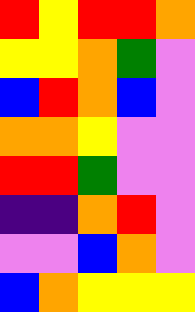[["red", "yellow", "red", "red", "orange"], ["yellow", "yellow", "orange", "green", "violet"], ["blue", "red", "orange", "blue", "violet"], ["orange", "orange", "yellow", "violet", "violet"], ["red", "red", "green", "violet", "violet"], ["indigo", "indigo", "orange", "red", "violet"], ["violet", "violet", "blue", "orange", "violet"], ["blue", "orange", "yellow", "yellow", "yellow"]]